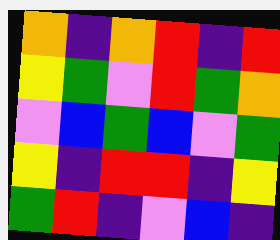[["orange", "indigo", "orange", "red", "indigo", "red"], ["yellow", "green", "violet", "red", "green", "orange"], ["violet", "blue", "green", "blue", "violet", "green"], ["yellow", "indigo", "red", "red", "indigo", "yellow"], ["green", "red", "indigo", "violet", "blue", "indigo"]]